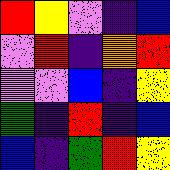[["red", "yellow", "violet", "indigo", "blue"], ["violet", "red", "indigo", "orange", "red"], ["violet", "violet", "blue", "indigo", "yellow"], ["green", "indigo", "red", "indigo", "blue"], ["blue", "indigo", "green", "red", "yellow"]]